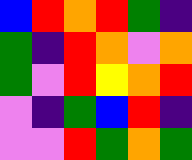[["blue", "red", "orange", "red", "green", "indigo"], ["green", "indigo", "red", "orange", "violet", "orange"], ["green", "violet", "red", "yellow", "orange", "red"], ["violet", "indigo", "green", "blue", "red", "indigo"], ["violet", "violet", "red", "green", "orange", "green"]]